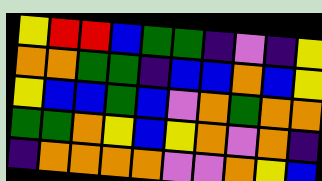[["yellow", "red", "red", "blue", "green", "green", "indigo", "violet", "indigo", "yellow"], ["orange", "orange", "green", "green", "indigo", "blue", "blue", "orange", "blue", "yellow"], ["yellow", "blue", "blue", "green", "blue", "violet", "orange", "green", "orange", "orange"], ["green", "green", "orange", "yellow", "blue", "yellow", "orange", "violet", "orange", "indigo"], ["indigo", "orange", "orange", "orange", "orange", "violet", "violet", "orange", "yellow", "blue"]]